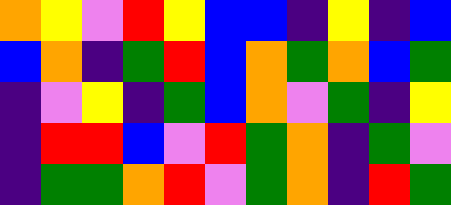[["orange", "yellow", "violet", "red", "yellow", "blue", "blue", "indigo", "yellow", "indigo", "blue"], ["blue", "orange", "indigo", "green", "red", "blue", "orange", "green", "orange", "blue", "green"], ["indigo", "violet", "yellow", "indigo", "green", "blue", "orange", "violet", "green", "indigo", "yellow"], ["indigo", "red", "red", "blue", "violet", "red", "green", "orange", "indigo", "green", "violet"], ["indigo", "green", "green", "orange", "red", "violet", "green", "orange", "indigo", "red", "green"]]